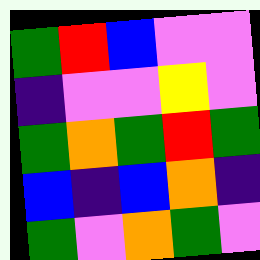[["green", "red", "blue", "violet", "violet"], ["indigo", "violet", "violet", "yellow", "violet"], ["green", "orange", "green", "red", "green"], ["blue", "indigo", "blue", "orange", "indigo"], ["green", "violet", "orange", "green", "violet"]]